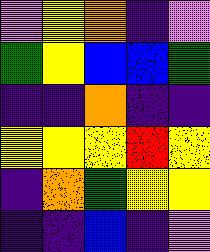[["violet", "yellow", "orange", "indigo", "violet"], ["green", "yellow", "blue", "blue", "green"], ["indigo", "indigo", "orange", "indigo", "indigo"], ["yellow", "yellow", "yellow", "red", "yellow"], ["indigo", "orange", "green", "yellow", "yellow"], ["indigo", "indigo", "blue", "indigo", "violet"]]